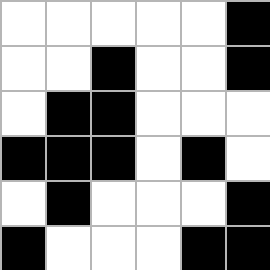[["white", "white", "white", "white", "white", "black"], ["white", "white", "black", "white", "white", "black"], ["white", "black", "black", "white", "white", "white"], ["black", "black", "black", "white", "black", "white"], ["white", "black", "white", "white", "white", "black"], ["black", "white", "white", "white", "black", "black"]]